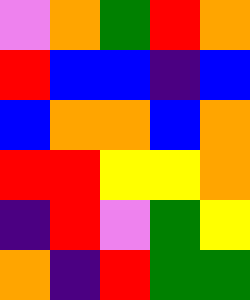[["violet", "orange", "green", "red", "orange"], ["red", "blue", "blue", "indigo", "blue"], ["blue", "orange", "orange", "blue", "orange"], ["red", "red", "yellow", "yellow", "orange"], ["indigo", "red", "violet", "green", "yellow"], ["orange", "indigo", "red", "green", "green"]]